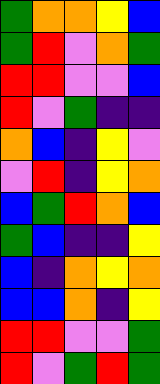[["green", "orange", "orange", "yellow", "blue"], ["green", "red", "violet", "orange", "green"], ["red", "red", "violet", "violet", "blue"], ["red", "violet", "green", "indigo", "indigo"], ["orange", "blue", "indigo", "yellow", "violet"], ["violet", "red", "indigo", "yellow", "orange"], ["blue", "green", "red", "orange", "blue"], ["green", "blue", "indigo", "indigo", "yellow"], ["blue", "indigo", "orange", "yellow", "orange"], ["blue", "blue", "orange", "indigo", "yellow"], ["red", "red", "violet", "violet", "green"], ["red", "violet", "green", "red", "green"]]